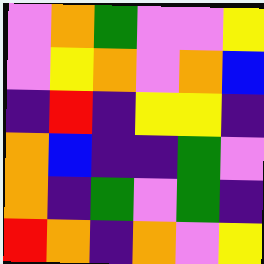[["violet", "orange", "green", "violet", "violet", "yellow"], ["violet", "yellow", "orange", "violet", "orange", "blue"], ["indigo", "red", "indigo", "yellow", "yellow", "indigo"], ["orange", "blue", "indigo", "indigo", "green", "violet"], ["orange", "indigo", "green", "violet", "green", "indigo"], ["red", "orange", "indigo", "orange", "violet", "yellow"]]